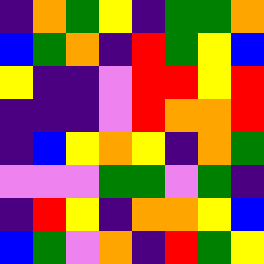[["indigo", "orange", "green", "yellow", "indigo", "green", "green", "orange"], ["blue", "green", "orange", "indigo", "red", "green", "yellow", "blue"], ["yellow", "indigo", "indigo", "violet", "red", "red", "yellow", "red"], ["indigo", "indigo", "indigo", "violet", "red", "orange", "orange", "red"], ["indigo", "blue", "yellow", "orange", "yellow", "indigo", "orange", "green"], ["violet", "violet", "violet", "green", "green", "violet", "green", "indigo"], ["indigo", "red", "yellow", "indigo", "orange", "orange", "yellow", "blue"], ["blue", "green", "violet", "orange", "indigo", "red", "green", "yellow"]]